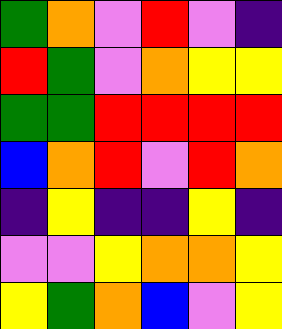[["green", "orange", "violet", "red", "violet", "indigo"], ["red", "green", "violet", "orange", "yellow", "yellow"], ["green", "green", "red", "red", "red", "red"], ["blue", "orange", "red", "violet", "red", "orange"], ["indigo", "yellow", "indigo", "indigo", "yellow", "indigo"], ["violet", "violet", "yellow", "orange", "orange", "yellow"], ["yellow", "green", "orange", "blue", "violet", "yellow"]]